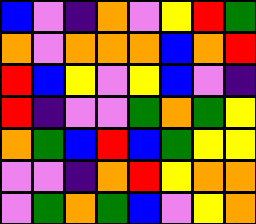[["blue", "violet", "indigo", "orange", "violet", "yellow", "red", "green"], ["orange", "violet", "orange", "orange", "orange", "blue", "orange", "red"], ["red", "blue", "yellow", "violet", "yellow", "blue", "violet", "indigo"], ["red", "indigo", "violet", "violet", "green", "orange", "green", "yellow"], ["orange", "green", "blue", "red", "blue", "green", "yellow", "yellow"], ["violet", "violet", "indigo", "orange", "red", "yellow", "orange", "orange"], ["violet", "green", "orange", "green", "blue", "violet", "yellow", "orange"]]